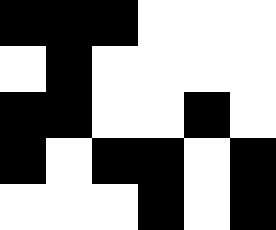[["black", "black", "black", "white", "white", "white"], ["white", "black", "white", "white", "white", "white"], ["black", "black", "white", "white", "black", "white"], ["black", "white", "black", "black", "white", "black"], ["white", "white", "white", "black", "white", "black"]]